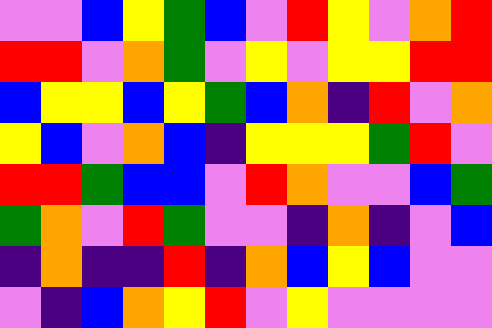[["violet", "violet", "blue", "yellow", "green", "blue", "violet", "red", "yellow", "violet", "orange", "red"], ["red", "red", "violet", "orange", "green", "violet", "yellow", "violet", "yellow", "yellow", "red", "red"], ["blue", "yellow", "yellow", "blue", "yellow", "green", "blue", "orange", "indigo", "red", "violet", "orange"], ["yellow", "blue", "violet", "orange", "blue", "indigo", "yellow", "yellow", "yellow", "green", "red", "violet"], ["red", "red", "green", "blue", "blue", "violet", "red", "orange", "violet", "violet", "blue", "green"], ["green", "orange", "violet", "red", "green", "violet", "violet", "indigo", "orange", "indigo", "violet", "blue"], ["indigo", "orange", "indigo", "indigo", "red", "indigo", "orange", "blue", "yellow", "blue", "violet", "violet"], ["violet", "indigo", "blue", "orange", "yellow", "red", "violet", "yellow", "violet", "violet", "violet", "violet"]]